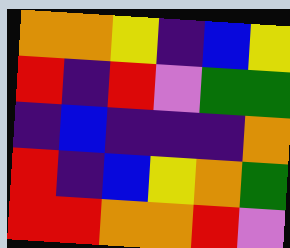[["orange", "orange", "yellow", "indigo", "blue", "yellow"], ["red", "indigo", "red", "violet", "green", "green"], ["indigo", "blue", "indigo", "indigo", "indigo", "orange"], ["red", "indigo", "blue", "yellow", "orange", "green"], ["red", "red", "orange", "orange", "red", "violet"]]